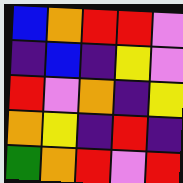[["blue", "orange", "red", "red", "violet"], ["indigo", "blue", "indigo", "yellow", "violet"], ["red", "violet", "orange", "indigo", "yellow"], ["orange", "yellow", "indigo", "red", "indigo"], ["green", "orange", "red", "violet", "red"]]